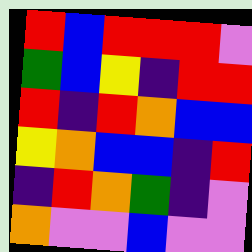[["red", "blue", "red", "red", "red", "violet"], ["green", "blue", "yellow", "indigo", "red", "red"], ["red", "indigo", "red", "orange", "blue", "blue"], ["yellow", "orange", "blue", "blue", "indigo", "red"], ["indigo", "red", "orange", "green", "indigo", "violet"], ["orange", "violet", "violet", "blue", "violet", "violet"]]